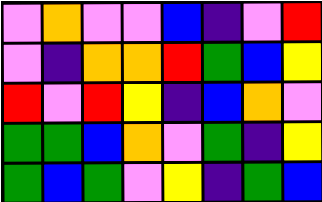[["violet", "orange", "violet", "violet", "blue", "indigo", "violet", "red"], ["violet", "indigo", "orange", "orange", "red", "green", "blue", "yellow"], ["red", "violet", "red", "yellow", "indigo", "blue", "orange", "violet"], ["green", "green", "blue", "orange", "violet", "green", "indigo", "yellow"], ["green", "blue", "green", "violet", "yellow", "indigo", "green", "blue"]]